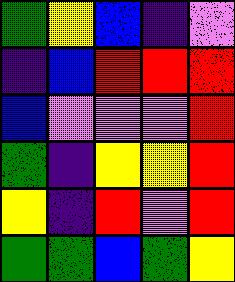[["green", "yellow", "blue", "indigo", "violet"], ["indigo", "blue", "red", "red", "red"], ["blue", "violet", "violet", "violet", "red"], ["green", "indigo", "yellow", "yellow", "red"], ["yellow", "indigo", "red", "violet", "red"], ["green", "green", "blue", "green", "yellow"]]